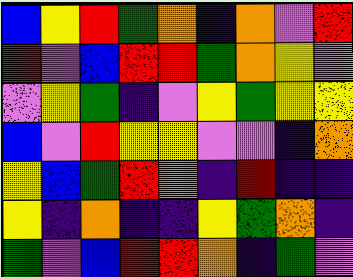[["blue", "yellow", "red", "green", "orange", "indigo", "orange", "violet", "red"], ["red", "violet", "blue", "red", "red", "green", "orange", "yellow", "violet"], ["violet", "yellow", "green", "indigo", "violet", "yellow", "green", "yellow", "yellow"], ["blue", "violet", "red", "yellow", "yellow", "violet", "violet", "indigo", "orange"], ["yellow", "blue", "green", "red", "orange", "indigo", "red", "indigo", "indigo"], ["yellow", "indigo", "orange", "indigo", "indigo", "yellow", "green", "orange", "indigo"], ["green", "violet", "blue", "red", "red", "orange", "indigo", "green", "violet"]]